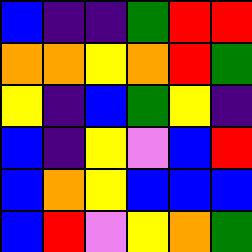[["blue", "indigo", "indigo", "green", "red", "red"], ["orange", "orange", "yellow", "orange", "red", "green"], ["yellow", "indigo", "blue", "green", "yellow", "indigo"], ["blue", "indigo", "yellow", "violet", "blue", "red"], ["blue", "orange", "yellow", "blue", "blue", "blue"], ["blue", "red", "violet", "yellow", "orange", "green"]]